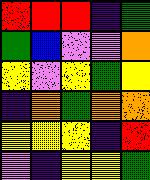[["red", "red", "red", "indigo", "green"], ["green", "blue", "violet", "violet", "orange"], ["yellow", "violet", "yellow", "green", "yellow"], ["indigo", "orange", "green", "orange", "orange"], ["yellow", "yellow", "yellow", "indigo", "red"], ["violet", "indigo", "yellow", "yellow", "green"]]